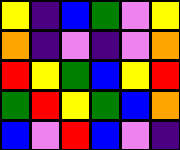[["yellow", "indigo", "blue", "green", "violet", "yellow"], ["orange", "indigo", "violet", "indigo", "violet", "orange"], ["red", "yellow", "green", "blue", "yellow", "red"], ["green", "red", "yellow", "green", "blue", "orange"], ["blue", "violet", "red", "blue", "violet", "indigo"]]